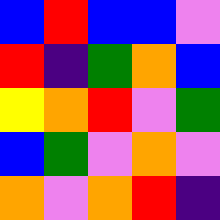[["blue", "red", "blue", "blue", "violet"], ["red", "indigo", "green", "orange", "blue"], ["yellow", "orange", "red", "violet", "green"], ["blue", "green", "violet", "orange", "violet"], ["orange", "violet", "orange", "red", "indigo"]]